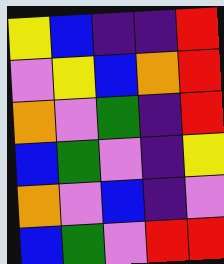[["yellow", "blue", "indigo", "indigo", "red"], ["violet", "yellow", "blue", "orange", "red"], ["orange", "violet", "green", "indigo", "red"], ["blue", "green", "violet", "indigo", "yellow"], ["orange", "violet", "blue", "indigo", "violet"], ["blue", "green", "violet", "red", "red"]]